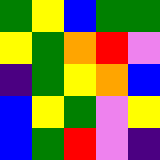[["green", "yellow", "blue", "green", "green"], ["yellow", "green", "orange", "red", "violet"], ["indigo", "green", "yellow", "orange", "blue"], ["blue", "yellow", "green", "violet", "yellow"], ["blue", "green", "red", "violet", "indigo"]]